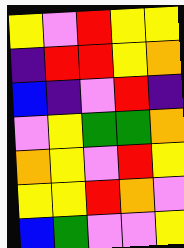[["yellow", "violet", "red", "yellow", "yellow"], ["indigo", "red", "red", "yellow", "orange"], ["blue", "indigo", "violet", "red", "indigo"], ["violet", "yellow", "green", "green", "orange"], ["orange", "yellow", "violet", "red", "yellow"], ["yellow", "yellow", "red", "orange", "violet"], ["blue", "green", "violet", "violet", "yellow"]]